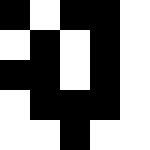[["black", "white", "black", "black", "white"], ["white", "black", "white", "black", "white"], ["black", "black", "white", "black", "white"], ["white", "black", "black", "black", "white"], ["white", "white", "black", "white", "white"]]